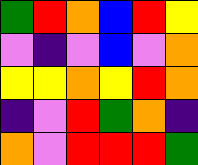[["green", "red", "orange", "blue", "red", "yellow"], ["violet", "indigo", "violet", "blue", "violet", "orange"], ["yellow", "yellow", "orange", "yellow", "red", "orange"], ["indigo", "violet", "red", "green", "orange", "indigo"], ["orange", "violet", "red", "red", "red", "green"]]